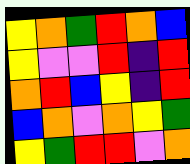[["yellow", "orange", "green", "red", "orange", "blue"], ["yellow", "violet", "violet", "red", "indigo", "red"], ["orange", "red", "blue", "yellow", "indigo", "red"], ["blue", "orange", "violet", "orange", "yellow", "green"], ["yellow", "green", "red", "red", "violet", "orange"]]